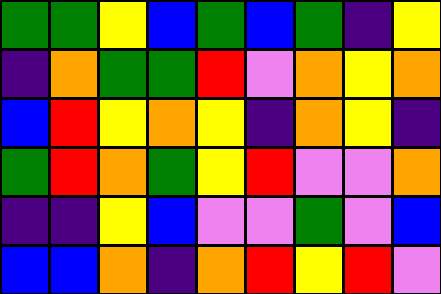[["green", "green", "yellow", "blue", "green", "blue", "green", "indigo", "yellow"], ["indigo", "orange", "green", "green", "red", "violet", "orange", "yellow", "orange"], ["blue", "red", "yellow", "orange", "yellow", "indigo", "orange", "yellow", "indigo"], ["green", "red", "orange", "green", "yellow", "red", "violet", "violet", "orange"], ["indigo", "indigo", "yellow", "blue", "violet", "violet", "green", "violet", "blue"], ["blue", "blue", "orange", "indigo", "orange", "red", "yellow", "red", "violet"]]